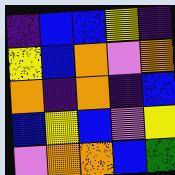[["indigo", "blue", "blue", "yellow", "indigo"], ["yellow", "blue", "orange", "violet", "orange"], ["orange", "indigo", "orange", "indigo", "blue"], ["blue", "yellow", "blue", "violet", "yellow"], ["violet", "orange", "orange", "blue", "green"]]